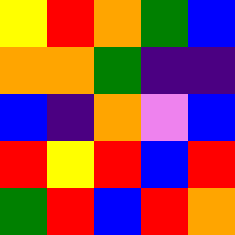[["yellow", "red", "orange", "green", "blue"], ["orange", "orange", "green", "indigo", "indigo"], ["blue", "indigo", "orange", "violet", "blue"], ["red", "yellow", "red", "blue", "red"], ["green", "red", "blue", "red", "orange"]]